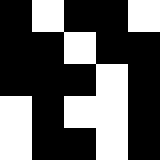[["black", "white", "black", "black", "white"], ["black", "black", "white", "black", "black"], ["black", "black", "black", "white", "black"], ["white", "black", "white", "white", "black"], ["white", "black", "black", "white", "black"]]